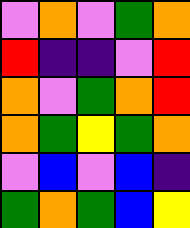[["violet", "orange", "violet", "green", "orange"], ["red", "indigo", "indigo", "violet", "red"], ["orange", "violet", "green", "orange", "red"], ["orange", "green", "yellow", "green", "orange"], ["violet", "blue", "violet", "blue", "indigo"], ["green", "orange", "green", "blue", "yellow"]]